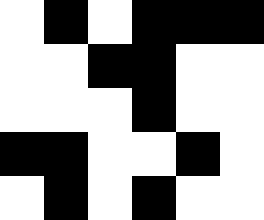[["white", "black", "white", "black", "black", "black"], ["white", "white", "black", "black", "white", "white"], ["white", "white", "white", "black", "white", "white"], ["black", "black", "white", "white", "black", "white"], ["white", "black", "white", "black", "white", "white"]]